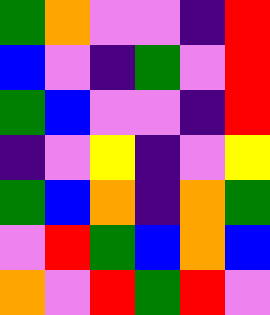[["green", "orange", "violet", "violet", "indigo", "red"], ["blue", "violet", "indigo", "green", "violet", "red"], ["green", "blue", "violet", "violet", "indigo", "red"], ["indigo", "violet", "yellow", "indigo", "violet", "yellow"], ["green", "blue", "orange", "indigo", "orange", "green"], ["violet", "red", "green", "blue", "orange", "blue"], ["orange", "violet", "red", "green", "red", "violet"]]